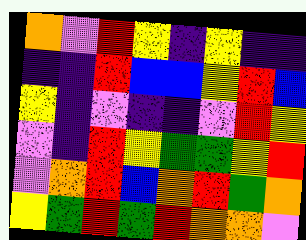[["orange", "violet", "red", "yellow", "indigo", "yellow", "indigo", "indigo"], ["indigo", "indigo", "red", "blue", "blue", "yellow", "red", "blue"], ["yellow", "indigo", "violet", "indigo", "indigo", "violet", "red", "yellow"], ["violet", "indigo", "red", "yellow", "green", "green", "yellow", "red"], ["violet", "orange", "red", "blue", "orange", "red", "green", "orange"], ["yellow", "green", "red", "green", "red", "orange", "orange", "violet"]]